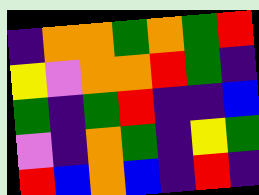[["indigo", "orange", "orange", "green", "orange", "green", "red"], ["yellow", "violet", "orange", "orange", "red", "green", "indigo"], ["green", "indigo", "green", "red", "indigo", "indigo", "blue"], ["violet", "indigo", "orange", "green", "indigo", "yellow", "green"], ["red", "blue", "orange", "blue", "indigo", "red", "indigo"]]